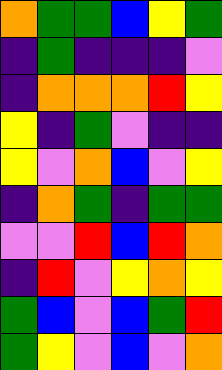[["orange", "green", "green", "blue", "yellow", "green"], ["indigo", "green", "indigo", "indigo", "indigo", "violet"], ["indigo", "orange", "orange", "orange", "red", "yellow"], ["yellow", "indigo", "green", "violet", "indigo", "indigo"], ["yellow", "violet", "orange", "blue", "violet", "yellow"], ["indigo", "orange", "green", "indigo", "green", "green"], ["violet", "violet", "red", "blue", "red", "orange"], ["indigo", "red", "violet", "yellow", "orange", "yellow"], ["green", "blue", "violet", "blue", "green", "red"], ["green", "yellow", "violet", "blue", "violet", "orange"]]